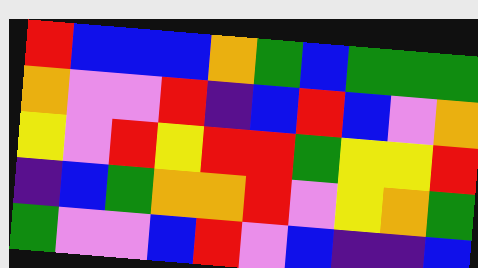[["red", "blue", "blue", "blue", "orange", "green", "blue", "green", "green", "green"], ["orange", "violet", "violet", "red", "indigo", "blue", "red", "blue", "violet", "orange"], ["yellow", "violet", "red", "yellow", "red", "red", "green", "yellow", "yellow", "red"], ["indigo", "blue", "green", "orange", "orange", "red", "violet", "yellow", "orange", "green"], ["green", "violet", "violet", "blue", "red", "violet", "blue", "indigo", "indigo", "blue"]]